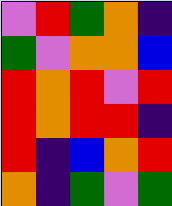[["violet", "red", "green", "orange", "indigo"], ["green", "violet", "orange", "orange", "blue"], ["red", "orange", "red", "violet", "red"], ["red", "orange", "red", "red", "indigo"], ["red", "indigo", "blue", "orange", "red"], ["orange", "indigo", "green", "violet", "green"]]